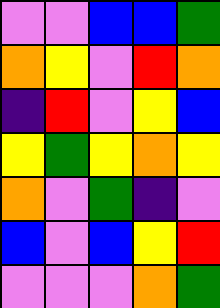[["violet", "violet", "blue", "blue", "green"], ["orange", "yellow", "violet", "red", "orange"], ["indigo", "red", "violet", "yellow", "blue"], ["yellow", "green", "yellow", "orange", "yellow"], ["orange", "violet", "green", "indigo", "violet"], ["blue", "violet", "blue", "yellow", "red"], ["violet", "violet", "violet", "orange", "green"]]